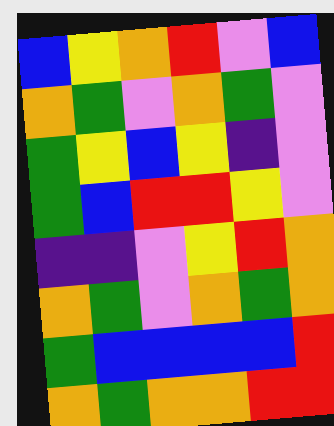[["blue", "yellow", "orange", "red", "violet", "blue"], ["orange", "green", "violet", "orange", "green", "violet"], ["green", "yellow", "blue", "yellow", "indigo", "violet"], ["green", "blue", "red", "red", "yellow", "violet"], ["indigo", "indigo", "violet", "yellow", "red", "orange"], ["orange", "green", "violet", "orange", "green", "orange"], ["green", "blue", "blue", "blue", "blue", "red"], ["orange", "green", "orange", "orange", "red", "red"]]